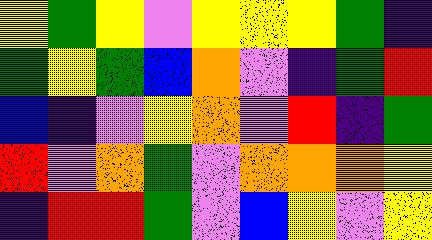[["yellow", "green", "yellow", "violet", "yellow", "yellow", "yellow", "green", "indigo"], ["green", "yellow", "green", "blue", "orange", "violet", "indigo", "green", "red"], ["blue", "indigo", "violet", "yellow", "orange", "violet", "red", "indigo", "green"], ["red", "violet", "orange", "green", "violet", "orange", "orange", "orange", "yellow"], ["indigo", "red", "red", "green", "violet", "blue", "yellow", "violet", "yellow"]]